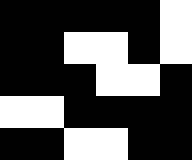[["black", "black", "black", "black", "black", "white"], ["black", "black", "white", "white", "black", "white"], ["black", "black", "black", "white", "white", "black"], ["white", "white", "black", "black", "black", "black"], ["black", "black", "white", "white", "black", "black"]]